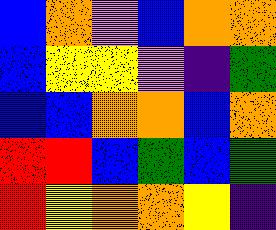[["blue", "orange", "violet", "blue", "orange", "orange"], ["blue", "yellow", "yellow", "violet", "indigo", "green"], ["blue", "blue", "orange", "orange", "blue", "orange"], ["red", "red", "blue", "green", "blue", "green"], ["red", "yellow", "orange", "orange", "yellow", "indigo"]]